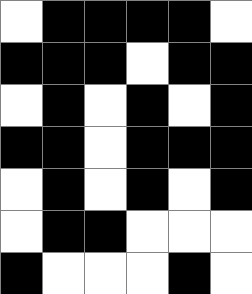[["white", "black", "black", "black", "black", "white"], ["black", "black", "black", "white", "black", "black"], ["white", "black", "white", "black", "white", "black"], ["black", "black", "white", "black", "black", "black"], ["white", "black", "white", "black", "white", "black"], ["white", "black", "black", "white", "white", "white"], ["black", "white", "white", "white", "black", "white"]]